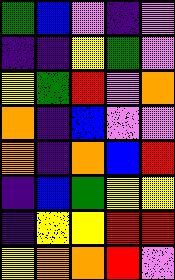[["green", "blue", "violet", "indigo", "violet"], ["indigo", "indigo", "yellow", "green", "violet"], ["yellow", "green", "red", "violet", "orange"], ["orange", "indigo", "blue", "violet", "violet"], ["orange", "indigo", "orange", "blue", "red"], ["indigo", "blue", "green", "yellow", "yellow"], ["indigo", "yellow", "yellow", "red", "red"], ["yellow", "orange", "orange", "red", "violet"]]